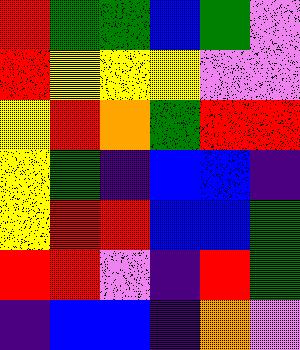[["red", "green", "green", "blue", "green", "violet"], ["red", "yellow", "yellow", "yellow", "violet", "violet"], ["yellow", "red", "orange", "green", "red", "red"], ["yellow", "green", "indigo", "blue", "blue", "indigo"], ["yellow", "red", "red", "blue", "blue", "green"], ["red", "red", "violet", "indigo", "red", "green"], ["indigo", "blue", "blue", "indigo", "orange", "violet"]]